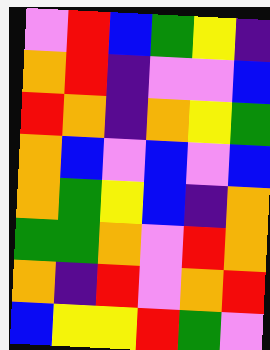[["violet", "red", "blue", "green", "yellow", "indigo"], ["orange", "red", "indigo", "violet", "violet", "blue"], ["red", "orange", "indigo", "orange", "yellow", "green"], ["orange", "blue", "violet", "blue", "violet", "blue"], ["orange", "green", "yellow", "blue", "indigo", "orange"], ["green", "green", "orange", "violet", "red", "orange"], ["orange", "indigo", "red", "violet", "orange", "red"], ["blue", "yellow", "yellow", "red", "green", "violet"]]